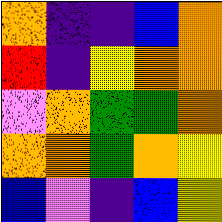[["orange", "indigo", "indigo", "blue", "orange"], ["red", "indigo", "yellow", "orange", "orange"], ["violet", "orange", "green", "green", "orange"], ["orange", "orange", "green", "orange", "yellow"], ["blue", "violet", "indigo", "blue", "yellow"]]